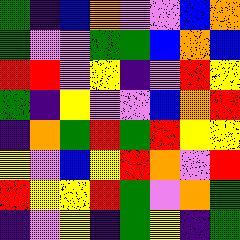[["green", "indigo", "blue", "orange", "violet", "violet", "blue", "orange"], ["green", "violet", "violet", "green", "green", "blue", "orange", "blue"], ["red", "red", "violet", "yellow", "indigo", "violet", "red", "yellow"], ["green", "indigo", "yellow", "violet", "violet", "blue", "orange", "red"], ["indigo", "orange", "green", "red", "green", "red", "yellow", "yellow"], ["yellow", "violet", "blue", "yellow", "red", "orange", "violet", "red"], ["red", "yellow", "yellow", "red", "green", "violet", "orange", "green"], ["indigo", "violet", "yellow", "indigo", "green", "yellow", "indigo", "green"]]